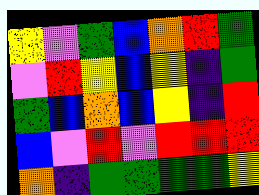[["yellow", "violet", "green", "blue", "orange", "red", "green"], ["violet", "red", "yellow", "blue", "yellow", "indigo", "green"], ["green", "blue", "orange", "blue", "yellow", "indigo", "red"], ["blue", "violet", "red", "violet", "red", "red", "red"], ["orange", "indigo", "green", "green", "green", "green", "yellow"]]